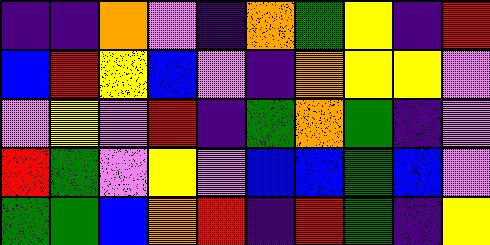[["indigo", "indigo", "orange", "violet", "indigo", "orange", "green", "yellow", "indigo", "red"], ["blue", "red", "yellow", "blue", "violet", "indigo", "orange", "yellow", "yellow", "violet"], ["violet", "yellow", "violet", "red", "indigo", "green", "orange", "green", "indigo", "violet"], ["red", "green", "violet", "yellow", "violet", "blue", "blue", "green", "blue", "violet"], ["green", "green", "blue", "orange", "red", "indigo", "red", "green", "indigo", "yellow"]]